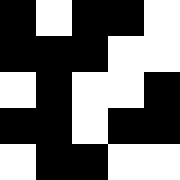[["black", "white", "black", "black", "white"], ["black", "black", "black", "white", "white"], ["white", "black", "white", "white", "black"], ["black", "black", "white", "black", "black"], ["white", "black", "black", "white", "white"]]